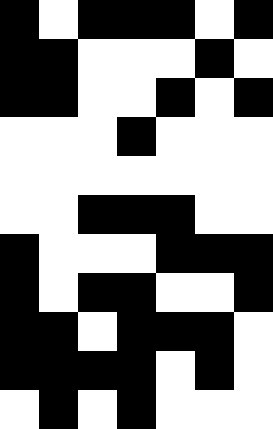[["black", "white", "black", "black", "black", "white", "black"], ["black", "black", "white", "white", "white", "black", "white"], ["black", "black", "white", "white", "black", "white", "black"], ["white", "white", "white", "black", "white", "white", "white"], ["white", "white", "white", "white", "white", "white", "white"], ["white", "white", "black", "black", "black", "white", "white"], ["black", "white", "white", "white", "black", "black", "black"], ["black", "white", "black", "black", "white", "white", "black"], ["black", "black", "white", "black", "black", "black", "white"], ["black", "black", "black", "black", "white", "black", "white"], ["white", "black", "white", "black", "white", "white", "white"]]